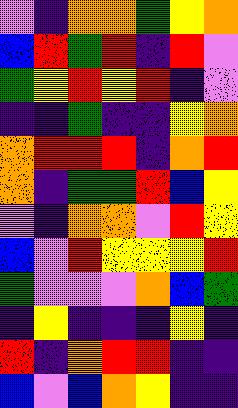[["violet", "indigo", "orange", "orange", "green", "yellow", "orange"], ["blue", "red", "green", "red", "indigo", "red", "violet"], ["green", "yellow", "red", "yellow", "red", "indigo", "violet"], ["indigo", "indigo", "green", "indigo", "indigo", "yellow", "orange"], ["orange", "red", "red", "red", "indigo", "orange", "red"], ["orange", "indigo", "green", "green", "red", "blue", "yellow"], ["violet", "indigo", "orange", "orange", "violet", "red", "yellow"], ["blue", "violet", "red", "yellow", "yellow", "yellow", "red"], ["green", "violet", "violet", "violet", "orange", "blue", "green"], ["indigo", "yellow", "indigo", "indigo", "indigo", "yellow", "indigo"], ["red", "indigo", "orange", "red", "red", "indigo", "indigo"], ["blue", "violet", "blue", "orange", "yellow", "indigo", "indigo"]]